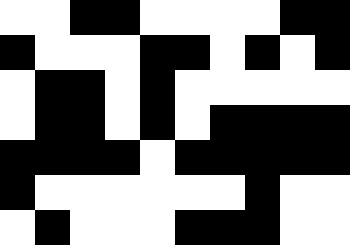[["white", "white", "black", "black", "white", "white", "white", "white", "black", "black"], ["black", "white", "white", "white", "black", "black", "white", "black", "white", "black"], ["white", "black", "black", "white", "black", "white", "white", "white", "white", "white"], ["white", "black", "black", "white", "black", "white", "black", "black", "black", "black"], ["black", "black", "black", "black", "white", "black", "black", "black", "black", "black"], ["black", "white", "white", "white", "white", "white", "white", "black", "white", "white"], ["white", "black", "white", "white", "white", "black", "black", "black", "white", "white"]]